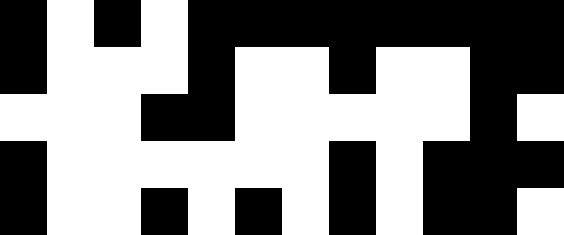[["black", "white", "black", "white", "black", "black", "black", "black", "black", "black", "black", "black"], ["black", "white", "white", "white", "black", "white", "white", "black", "white", "white", "black", "black"], ["white", "white", "white", "black", "black", "white", "white", "white", "white", "white", "black", "white"], ["black", "white", "white", "white", "white", "white", "white", "black", "white", "black", "black", "black"], ["black", "white", "white", "black", "white", "black", "white", "black", "white", "black", "black", "white"]]